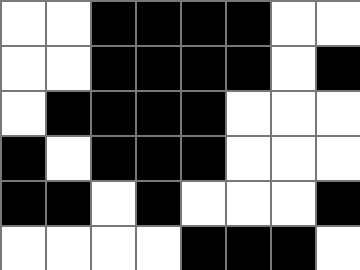[["white", "white", "black", "black", "black", "black", "white", "white"], ["white", "white", "black", "black", "black", "black", "white", "black"], ["white", "black", "black", "black", "black", "white", "white", "white"], ["black", "white", "black", "black", "black", "white", "white", "white"], ["black", "black", "white", "black", "white", "white", "white", "black"], ["white", "white", "white", "white", "black", "black", "black", "white"]]